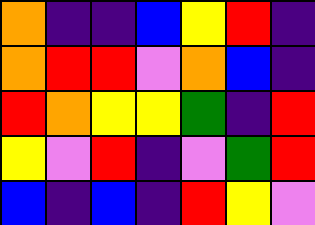[["orange", "indigo", "indigo", "blue", "yellow", "red", "indigo"], ["orange", "red", "red", "violet", "orange", "blue", "indigo"], ["red", "orange", "yellow", "yellow", "green", "indigo", "red"], ["yellow", "violet", "red", "indigo", "violet", "green", "red"], ["blue", "indigo", "blue", "indigo", "red", "yellow", "violet"]]